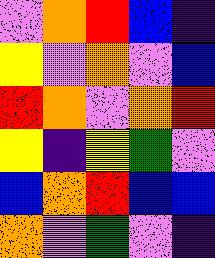[["violet", "orange", "red", "blue", "indigo"], ["yellow", "violet", "orange", "violet", "blue"], ["red", "orange", "violet", "orange", "red"], ["yellow", "indigo", "yellow", "green", "violet"], ["blue", "orange", "red", "blue", "blue"], ["orange", "violet", "green", "violet", "indigo"]]